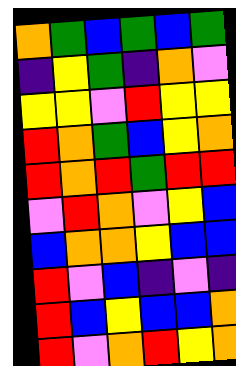[["orange", "green", "blue", "green", "blue", "green"], ["indigo", "yellow", "green", "indigo", "orange", "violet"], ["yellow", "yellow", "violet", "red", "yellow", "yellow"], ["red", "orange", "green", "blue", "yellow", "orange"], ["red", "orange", "red", "green", "red", "red"], ["violet", "red", "orange", "violet", "yellow", "blue"], ["blue", "orange", "orange", "yellow", "blue", "blue"], ["red", "violet", "blue", "indigo", "violet", "indigo"], ["red", "blue", "yellow", "blue", "blue", "orange"], ["red", "violet", "orange", "red", "yellow", "orange"]]